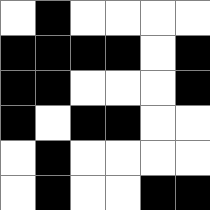[["white", "black", "white", "white", "white", "white"], ["black", "black", "black", "black", "white", "black"], ["black", "black", "white", "white", "white", "black"], ["black", "white", "black", "black", "white", "white"], ["white", "black", "white", "white", "white", "white"], ["white", "black", "white", "white", "black", "black"]]